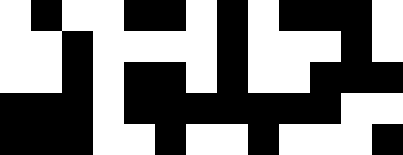[["white", "black", "white", "white", "black", "black", "white", "black", "white", "black", "black", "black", "white"], ["white", "white", "black", "white", "white", "white", "white", "black", "white", "white", "white", "black", "white"], ["white", "white", "black", "white", "black", "black", "white", "black", "white", "white", "black", "black", "black"], ["black", "black", "black", "white", "black", "black", "black", "black", "black", "black", "black", "white", "white"], ["black", "black", "black", "white", "white", "black", "white", "white", "black", "white", "white", "white", "black"]]